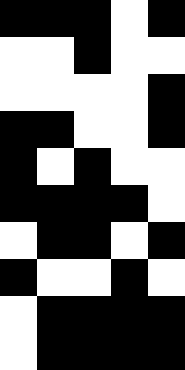[["black", "black", "black", "white", "black"], ["white", "white", "black", "white", "white"], ["white", "white", "white", "white", "black"], ["black", "black", "white", "white", "black"], ["black", "white", "black", "white", "white"], ["black", "black", "black", "black", "white"], ["white", "black", "black", "white", "black"], ["black", "white", "white", "black", "white"], ["white", "black", "black", "black", "black"], ["white", "black", "black", "black", "black"]]